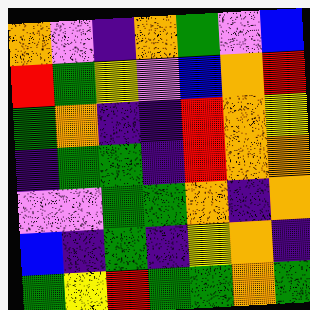[["orange", "violet", "indigo", "orange", "green", "violet", "blue"], ["red", "green", "yellow", "violet", "blue", "orange", "red"], ["green", "orange", "indigo", "indigo", "red", "orange", "yellow"], ["indigo", "green", "green", "indigo", "red", "orange", "orange"], ["violet", "violet", "green", "green", "orange", "indigo", "orange"], ["blue", "indigo", "green", "indigo", "yellow", "orange", "indigo"], ["green", "yellow", "red", "green", "green", "orange", "green"]]